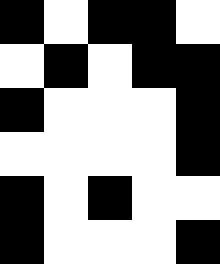[["black", "white", "black", "black", "white"], ["white", "black", "white", "black", "black"], ["black", "white", "white", "white", "black"], ["white", "white", "white", "white", "black"], ["black", "white", "black", "white", "white"], ["black", "white", "white", "white", "black"]]